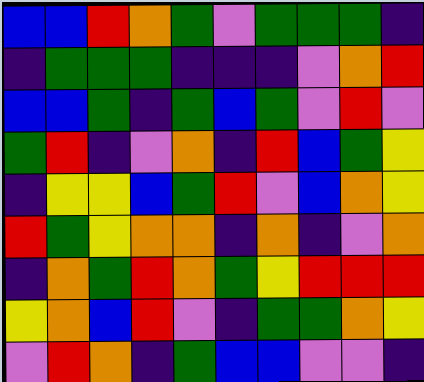[["blue", "blue", "red", "orange", "green", "violet", "green", "green", "green", "indigo"], ["indigo", "green", "green", "green", "indigo", "indigo", "indigo", "violet", "orange", "red"], ["blue", "blue", "green", "indigo", "green", "blue", "green", "violet", "red", "violet"], ["green", "red", "indigo", "violet", "orange", "indigo", "red", "blue", "green", "yellow"], ["indigo", "yellow", "yellow", "blue", "green", "red", "violet", "blue", "orange", "yellow"], ["red", "green", "yellow", "orange", "orange", "indigo", "orange", "indigo", "violet", "orange"], ["indigo", "orange", "green", "red", "orange", "green", "yellow", "red", "red", "red"], ["yellow", "orange", "blue", "red", "violet", "indigo", "green", "green", "orange", "yellow"], ["violet", "red", "orange", "indigo", "green", "blue", "blue", "violet", "violet", "indigo"]]